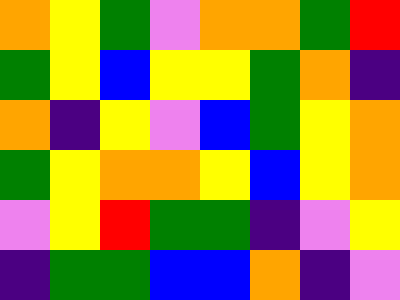[["orange", "yellow", "green", "violet", "orange", "orange", "green", "red"], ["green", "yellow", "blue", "yellow", "yellow", "green", "orange", "indigo"], ["orange", "indigo", "yellow", "violet", "blue", "green", "yellow", "orange"], ["green", "yellow", "orange", "orange", "yellow", "blue", "yellow", "orange"], ["violet", "yellow", "red", "green", "green", "indigo", "violet", "yellow"], ["indigo", "green", "green", "blue", "blue", "orange", "indigo", "violet"]]